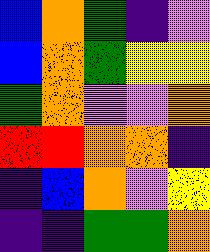[["blue", "orange", "green", "indigo", "violet"], ["blue", "orange", "green", "yellow", "yellow"], ["green", "orange", "violet", "violet", "orange"], ["red", "red", "orange", "orange", "indigo"], ["indigo", "blue", "orange", "violet", "yellow"], ["indigo", "indigo", "green", "green", "orange"]]